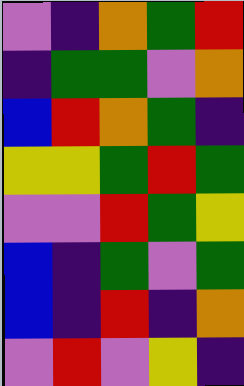[["violet", "indigo", "orange", "green", "red"], ["indigo", "green", "green", "violet", "orange"], ["blue", "red", "orange", "green", "indigo"], ["yellow", "yellow", "green", "red", "green"], ["violet", "violet", "red", "green", "yellow"], ["blue", "indigo", "green", "violet", "green"], ["blue", "indigo", "red", "indigo", "orange"], ["violet", "red", "violet", "yellow", "indigo"]]